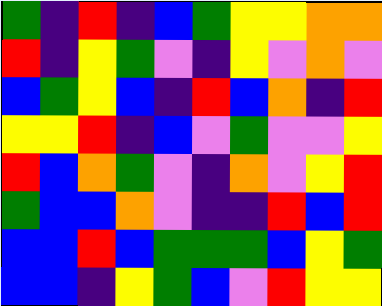[["green", "indigo", "red", "indigo", "blue", "green", "yellow", "yellow", "orange", "orange"], ["red", "indigo", "yellow", "green", "violet", "indigo", "yellow", "violet", "orange", "violet"], ["blue", "green", "yellow", "blue", "indigo", "red", "blue", "orange", "indigo", "red"], ["yellow", "yellow", "red", "indigo", "blue", "violet", "green", "violet", "violet", "yellow"], ["red", "blue", "orange", "green", "violet", "indigo", "orange", "violet", "yellow", "red"], ["green", "blue", "blue", "orange", "violet", "indigo", "indigo", "red", "blue", "red"], ["blue", "blue", "red", "blue", "green", "green", "green", "blue", "yellow", "green"], ["blue", "blue", "indigo", "yellow", "green", "blue", "violet", "red", "yellow", "yellow"]]